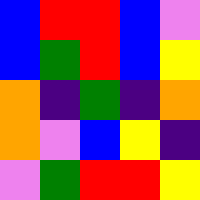[["blue", "red", "red", "blue", "violet"], ["blue", "green", "red", "blue", "yellow"], ["orange", "indigo", "green", "indigo", "orange"], ["orange", "violet", "blue", "yellow", "indigo"], ["violet", "green", "red", "red", "yellow"]]